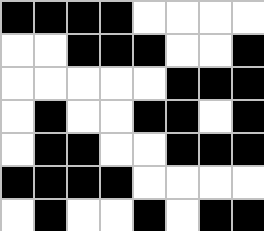[["black", "black", "black", "black", "white", "white", "white", "white"], ["white", "white", "black", "black", "black", "white", "white", "black"], ["white", "white", "white", "white", "white", "black", "black", "black"], ["white", "black", "white", "white", "black", "black", "white", "black"], ["white", "black", "black", "white", "white", "black", "black", "black"], ["black", "black", "black", "black", "white", "white", "white", "white"], ["white", "black", "white", "white", "black", "white", "black", "black"]]